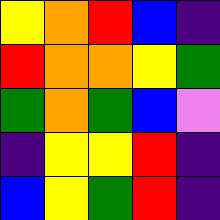[["yellow", "orange", "red", "blue", "indigo"], ["red", "orange", "orange", "yellow", "green"], ["green", "orange", "green", "blue", "violet"], ["indigo", "yellow", "yellow", "red", "indigo"], ["blue", "yellow", "green", "red", "indigo"]]